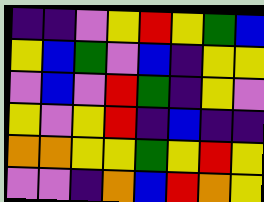[["indigo", "indigo", "violet", "yellow", "red", "yellow", "green", "blue"], ["yellow", "blue", "green", "violet", "blue", "indigo", "yellow", "yellow"], ["violet", "blue", "violet", "red", "green", "indigo", "yellow", "violet"], ["yellow", "violet", "yellow", "red", "indigo", "blue", "indigo", "indigo"], ["orange", "orange", "yellow", "yellow", "green", "yellow", "red", "yellow"], ["violet", "violet", "indigo", "orange", "blue", "red", "orange", "yellow"]]